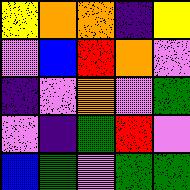[["yellow", "orange", "orange", "indigo", "yellow"], ["violet", "blue", "red", "orange", "violet"], ["indigo", "violet", "orange", "violet", "green"], ["violet", "indigo", "green", "red", "violet"], ["blue", "green", "violet", "green", "green"]]